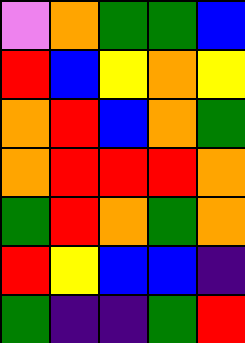[["violet", "orange", "green", "green", "blue"], ["red", "blue", "yellow", "orange", "yellow"], ["orange", "red", "blue", "orange", "green"], ["orange", "red", "red", "red", "orange"], ["green", "red", "orange", "green", "orange"], ["red", "yellow", "blue", "blue", "indigo"], ["green", "indigo", "indigo", "green", "red"]]